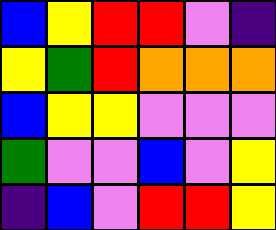[["blue", "yellow", "red", "red", "violet", "indigo"], ["yellow", "green", "red", "orange", "orange", "orange"], ["blue", "yellow", "yellow", "violet", "violet", "violet"], ["green", "violet", "violet", "blue", "violet", "yellow"], ["indigo", "blue", "violet", "red", "red", "yellow"]]